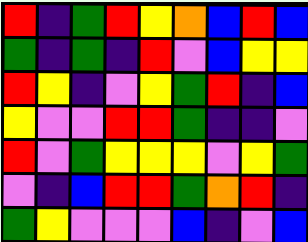[["red", "indigo", "green", "red", "yellow", "orange", "blue", "red", "blue"], ["green", "indigo", "green", "indigo", "red", "violet", "blue", "yellow", "yellow"], ["red", "yellow", "indigo", "violet", "yellow", "green", "red", "indigo", "blue"], ["yellow", "violet", "violet", "red", "red", "green", "indigo", "indigo", "violet"], ["red", "violet", "green", "yellow", "yellow", "yellow", "violet", "yellow", "green"], ["violet", "indigo", "blue", "red", "red", "green", "orange", "red", "indigo"], ["green", "yellow", "violet", "violet", "violet", "blue", "indigo", "violet", "blue"]]